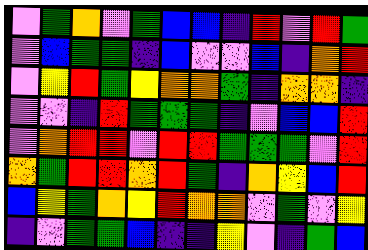[["violet", "green", "orange", "violet", "green", "blue", "blue", "indigo", "red", "violet", "red", "green"], ["violet", "blue", "green", "green", "indigo", "blue", "violet", "violet", "blue", "indigo", "orange", "red"], ["violet", "yellow", "red", "green", "yellow", "orange", "orange", "green", "indigo", "orange", "orange", "indigo"], ["violet", "violet", "indigo", "red", "green", "green", "green", "indigo", "violet", "blue", "blue", "red"], ["violet", "orange", "red", "red", "violet", "red", "red", "green", "green", "green", "violet", "red"], ["orange", "green", "red", "red", "orange", "red", "green", "indigo", "orange", "yellow", "blue", "red"], ["blue", "yellow", "green", "orange", "yellow", "red", "orange", "orange", "violet", "green", "violet", "yellow"], ["indigo", "violet", "green", "green", "blue", "indigo", "indigo", "yellow", "violet", "indigo", "green", "blue"]]